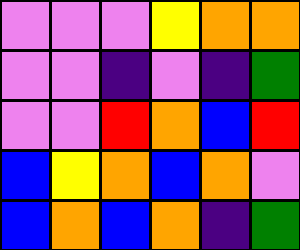[["violet", "violet", "violet", "yellow", "orange", "orange"], ["violet", "violet", "indigo", "violet", "indigo", "green"], ["violet", "violet", "red", "orange", "blue", "red"], ["blue", "yellow", "orange", "blue", "orange", "violet"], ["blue", "orange", "blue", "orange", "indigo", "green"]]